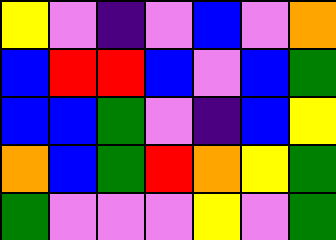[["yellow", "violet", "indigo", "violet", "blue", "violet", "orange"], ["blue", "red", "red", "blue", "violet", "blue", "green"], ["blue", "blue", "green", "violet", "indigo", "blue", "yellow"], ["orange", "blue", "green", "red", "orange", "yellow", "green"], ["green", "violet", "violet", "violet", "yellow", "violet", "green"]]